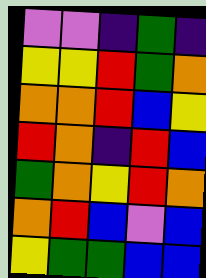[["violet", "violet", "indigo", "green", "indigo"], ["yellow", "yellow", "red", "green", "orange"], ["orange", "orange", "red", "blue", "yellow"], ["red", "orange", "indigo", "red", "blue"], ["green", "orange", "yellow", "red", "orange"], ["orange", "red", "blue", "violet", "blue"], ["yellow", "green", "green", "blue", "blue"]]